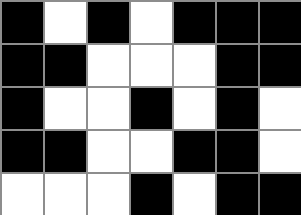[["black", "white", "black", "white", "black", "black", "black"], ["black", "black", "white", "white", "white", "black", "black"], ["black", "white", "white", "black", "white", "black", "white"], ["black", "black", "white", "white", "black", "black", "white"], ["white", "white", "white", "black", "white", "black", "black"]]